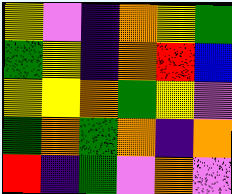[["yellow", "violet", "indigo", "orange", "yellow", "green"], ["green", "yellow", "indigo", "orange", "red", "blue"], ["yellow", "yellow", "orange", "green", "yellow", "violet"], ["green", "orange", "green", "orange", "indigo", "orange"], ["red", "indigo", "green", "violet", "orange", "violet"]]